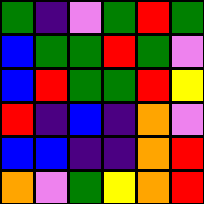[["green", "indigo", "violet", "green", "red", "green"], ["blue", "green", "green", "red", "green", "violet"], ["blue", "red", "green", "green", "red", "yellow"], ["red", "indigo", "blue", "indigo", "orange", "violet"], ["blue", "blue", "indigo", "indigo", "orange", "red"], ["orange", "violet", "green", "yellow", "orange", "red"]]